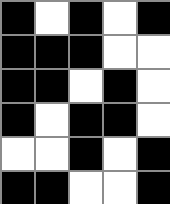[["black", "white", "black", "white", "black"], ["black", "black", "black", "white", "white"], ["black", "black", "white", "black", "white"], ["black", "white", "black", "black", "white"], ["white", "white", "black", "white", "black"], ["black", "black", "white", "white", "black"]]